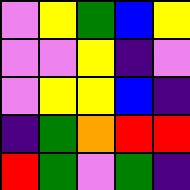[["violet", "yellow", "green", "blue", "yellow"], ["violet", "violet", "yellow", "indigo", "violet"], ["violet", "yellow", "yellow", "blue", "indigo"], ["indigo", "green", "orange", "red", "red"], ["red", "green", "violet", "green", "indigo"]]